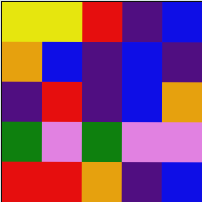[["yellow", "yellow", "red", "indigo", "blue"], ["orange", "blue", "indigo", "blue", "indigo"], ["indigo", "red", "indigo", "blue", "orange"], ["green", "violet", "green", "violet", "violet"], ["red", "red", "orange", "indigo", "blue"]]